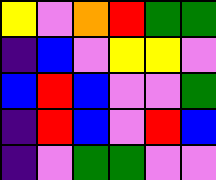[["yellow", "violet", "orange", "red", "green", "green"], ["indigo", "blue", "violet", "yellow", "yellow", "violet"], ["blue", "red", "blue", "violet", "violet", "green"], ["indigo", "red", "blue", "violet", "red", "blue"], ["indigo", "violet", "green", "green", "violet", "violet"]]